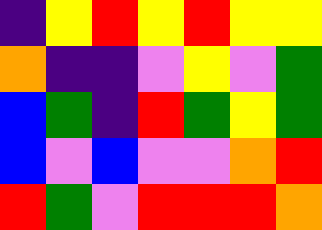[["indigo", "yellow", "red", "yellow", "red", "yellow", "yellow"], ["orange", "indigo", "indigo", "violet", "yellow", "violet", "green"], ["blue", "green", "indigo", "red", "green", "yellow", "green"], ["blue", "violet", "blue", "violet", "violet", "orange", "red"], ["red", "green", "violet", "red", "red", "red", "orange"]]